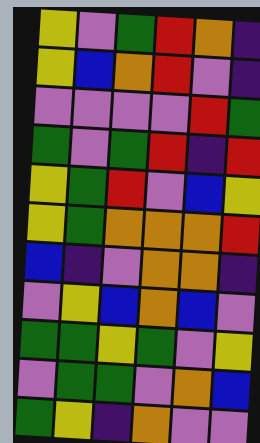[["yellow", "violet", "green", "red", "orange", "indigo"], ["yellow", "blue", "orange", "red", "violet", "indigo"], ["violet", "violet", "violet", "violet", "red", "green"], ["green", "violet", "green", "red", "indigo", "red"], ["yellow", "green", "red", "violet", "blue", "yellow"], ["yellow", "green", "orange", "orange", "orange", "red"], ["blue", "indigo", "violet", "orange", "orange", "indigo"], ["violet", "yellow", "blue", "orange", "blue", "violet"], ["green", "green", "yellow", "green", "violet", "yellow"], ["violet", "green", "green", "violet", "orange", "blue"], ["green", "yellow", "indigo", "orange", "violet", "violet"]]